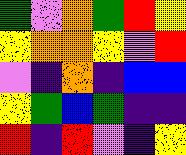[["green", "violet", "orange", "green", "red", "yellow"], ["yellow", "orange", "orange", "yellow", "violet", "red"], ["violet", "indigo", "orange", "indigo", "blue", "blue"], ["yellow", "green", "blue", "green", "indigo", "indigo"], ["red", "indigo", "red", "violet", "indigo", "yellow"]]